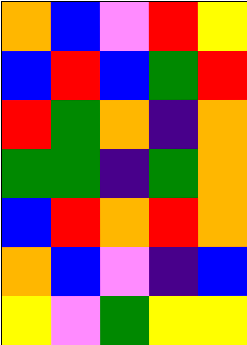[["orange", "blue", "violet", "red", "yellow"], ["blue", "red", "blue", "green", "red"], ["red", "green", "orange", "indigo", "orange"], ["green", "green", "indigo", "green", "orange"], ["blue", "red", "orange", "red", "orange"], ["orange", "blue", "violet", "indigo", "blue"], ["yellow", "violet", "green", "yellow", "yellow"]]